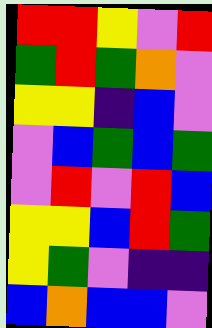[["red", "red", "yellow", "violet", "red"], ["green", "red", "green", "orange", "violet"], ["yellow", "yellow", "indigo", "blue", "violet"], ["violet", "blue", "green", "blue", "green"], ["violet", "red", "violet", "red", "blue"], ["yellow", "yellow", "blue", "red", "green"], ["yellow", "green", "violet", "indigo", "indigo"], ["blue", "orange", "blue", "blue", "violet"]]